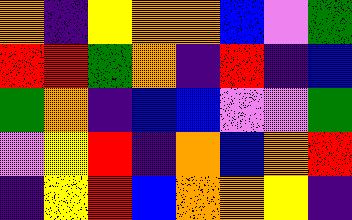[["orange", "indigo", "yellow", "orange", "orange", "blue", "violet", "green"], ["red", "red", "green", "orange", "indigo", "red", "indigo", "blue"], ["green", "orange", "indigo", "blue", "blue", "violet", "violet", "green"], ["violet", "yellow", "red", "indigo", "orange", "blue", "orange", "red"], ["indigo", "yellow", "red", "blue", "orange", "orange", "yellow", "indigo"]]